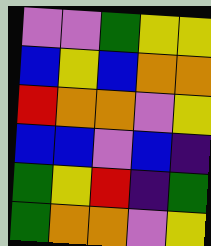[["violet", "violet", "green", "yellow", "yellow"], ["blue", "yellow", "blue", "orange", "orange"], ["red", "orange", "orange", "violet", "yellow"], ["blue", "blue", "violet", "blue", "indigo"], ["green", "yellow", "red", "indigo", "green"], ["green", "orange", "orange", "violet", "yellow"]]